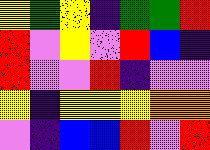[["yellow", "green", "yellow", "indigo", "green", "green", "red"], ["red", "violet", "yellow", "violet", "red", "blue", "indigo"], ["red", "violet", "violet", "red", "indigo", "violet", "violet"], ["yellow", "indigo", "yellow", "yellow", "yellow", "orange", "orange"], ["violet", "indigo", "blue", "blue", "red", "violet", "red"]]